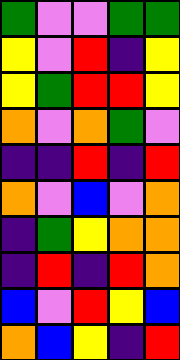[["green", "violet", "violet", "green", "green"], ["yellow", "violet", "red", "indigo", "yellow"], ["yellow", "green", "red", "red", "yellow"], ["orange", "violet", "orange", "green", "violet"], ["indigo", "indigo", "red", "indigo", "red"], ["orange", "violet", "blue", "violet", "orange"], ["indigo", "green", "yellow", "orange", "orange"], ["indigo", "red", "indigo", "red", "orange"], ["blue", "violet", "red", "yellow", "blue"], ["orange", "blue", "yellow", "indigo", "red"]]